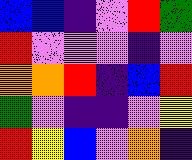[["blue", "blue", "indigo", "violet", "red", "green"], ["red", "violet", "violet", "violet", "indigo", "violet"], ["orange", "orange", "red", "indigo", "blue", "red"], ["green", "violet", "indigo", "indigo", "violet", "yellow"], ["red", "yellow", "blue", "violet", "orange", "indigo"]]